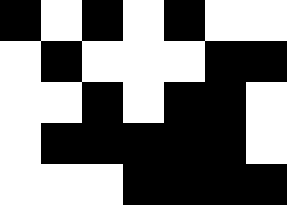[["black", "white", "black", "white", "black", "white", "white"], ["white", "black", "white", "white", "white", "black", "black"], ["white", "white", "black", "white", "black", "black", "white"], ["white", "black", "black", "black", "black", "black", "white"], ["white", "white", "white", "black", "black", "black", "black"]]